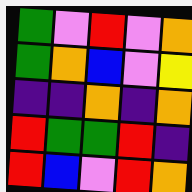[["green", "violet", "red", "violet", "orange"], ["green", "orange", "blue", "violet", "yellow"], ["indigo", "indigo", "orange", "indigo", "orange"], ["red", "green", "green", "red", "indigo"], ["red", "blue", "violet", "red", "orange"]]